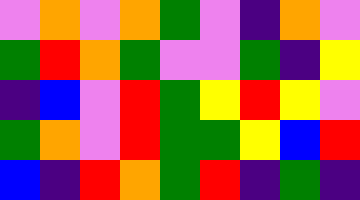[["violet", "orange", "violet", "orange", "green", "violet", "indigo", "orange", "violet"], ["green", "red", "orange", "green", "violet", "violet", "green", "indigo", "yellow"], ["indigo", "blue", "violet", "red", "green", "yellow", "red", "yellow", "violet"], ["green", "orange", "violet", "red", "green", "green", "yellow", "blue", "red"], ["blue", "indigo", "red", "orange", "green", "red", "indigo", "green", "indigo"]]